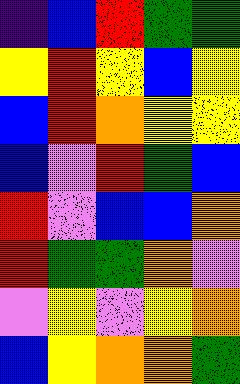[["indigo", "blue", "red", "green", "green"], ["yellow", "red", "yellow", "blue", "yellow"], ["blue", "red", "orange", "yellow", "yellow"], ["blue", "violet", "red", "green", "blue"], ["red", "violet", "blue", "blue", "orange"], ["red", "green", "green", "orange", "violet"], ["violet", "yellow", "violet", "yellow", "orange"], ["blue", "yellow", "orange", "orange", "green"]]